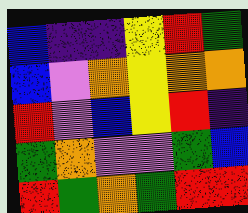[["blue", "indigo", "indigo", "yellow", "red", "green"], ["blue", "violet", "orange", "yellow", "orange", "orange"], ["red", "violet", "blue", "yellow", "red", "indigo"], ["green", "orange", "violet", "violet", "green", "blue"], ["red", "green", "orange", "green", "red", "red"]]